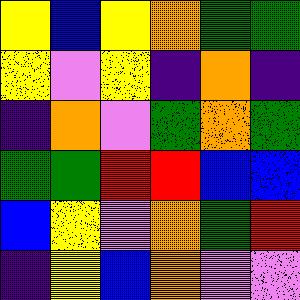[["yellow", "blue", "yellow", "orange", "green", "green"], ["yellow", "violet", "yellow", "indigo", "orange", "indigo"], ["indigo", "orange", "violet", "green", "orange", "green"], ["green", "green", "red", "red", "blue", "blue"], ["blue", "yellow", "violet", "orange", "green", "red"], ["indigo", "yellow", "blue", "orange", "violet", "violet"]]